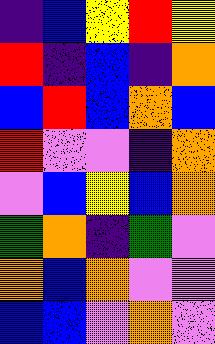[["indigo", "blue", "yellow", "red", "yellow"], ["red", "indigo", "blue", "indigo", "orange"], ["blue", "red", "blue", "orange", "blue"], ["red", "violet", "violet", "indigo", "orange"], ["violet", "blue", "yellow", "blue", "orange"], ["green", "orange", "indigo", "green", "violet"], ["orange", "blue", "orange", "violet", "violet"], ["blue", "blue", "violet", "orange", "violet"]]